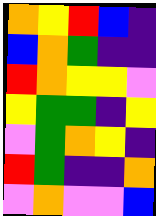[["orange", "yellow", "red", "blue", "indigo"], ["blue", "orange", "green", "indigo", "indigo"], ["red", "orange", "yellow", "yellow", "violet"], ["yellow", "green", "green", "indigo", "yellow"], ["violet", "green", "orange", "yellow", "indigo"], ["red", "green", "indigo", "indigo", "orange"], ["violet", "orange", "violet", "violet", "blue"]]